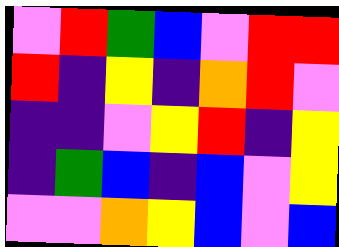[["violet", "red", "green", "blue", "violet", "red", "red"], ["red", "indigo", "yellow", "indigo", "orange", "red", "violet"], ["indigo", "indigo", "violet", "yellow", "red", "indigo", "yellow"], ["indigo", "green", "blue", "indigo", "blue", "violet", "yellow"], ["violet", "violet", "orange", "yellow", "blue", "violet", "blue"]]